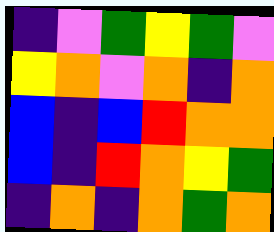[["indigo", "violet", "green", "yellow", "green", "violet"], ["yellow", "orange", "violet", "orange", "indigo", "orange"], ["blue", "indigo", "blue", "red", "orange", "orange"], ["blue", "indigo", "red", "orange", "yellow", "green"], ["indigo", "orange", "indigo", "orange", "green", "orange"]]